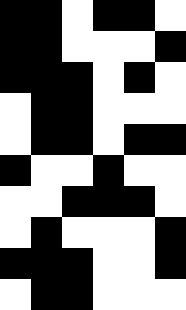[["black", "black", "white", "black", "black", "white"], ["black", "black", "white", "white", "white", "black"], ["black", "black", "black", "white", "black", "white"], ["white", "black", "black", "white", "white", "white"], ["white", "black", "black", "white", "black", "black"], ["black", "white", "white", "black", "white", "white"], ["white", "white", "black", "black", "black", "white"], ["white", "black", "white", "white", "white", "black"], ["black", "black", "black", "white", "white", "black"], ["white", "black", "black", "white", "white", "white"]]